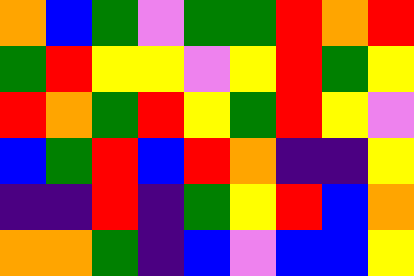[["orange", "blue", "green", "violet", "green", "green", "red", "orange", "red"], ["green", "red", "yellow", "yellow", "violet", "yellow", "red", "green", "yellow"], ["red", "orange", "green", "red", "yellow", "green", "red", "yellow", "violet"], ["blue", "green", "red", "blue", "red", "orange", "indigo", "indigo", "yellow"], ["indigo", "indigo", "red", "indigo", "green", "yellow", "red", "blue", "orange"], ["orange", "orange", "green", "indigo", "blue", "violet", "blue", "blue", "yellow"]]